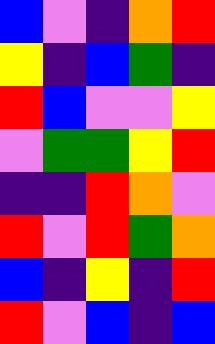[["blue", "violet", "indigo", "orange", "red"], ["yellow", "indigo", "blue", "green", "indigo"], ["red", "blue", "violet", "violet", "yellow"], ["violet", "green", "green", "yellow", "red"], ["indigo", "indigo", "red", "orange", "violet"], ["red", "violet", "red", "green", "orange"], ["blue", "indigo", "yellow", "indigo", "red"], ["red", "violet", "blue", "indigo", "blue"]]